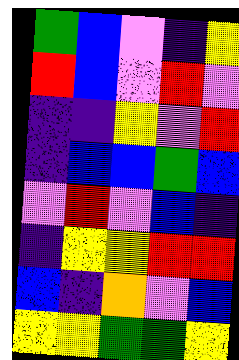[["green", "blue", "violet", "indigo", "yellow"], ["red", "blue", "violet", "red", "violet"], ["indigo", "indigo", "yellow", "violet", "red"], ["indigo", "blue", "blue", "green", "blue"], ["violet", "red", "violet", "blue", "indigo"], ["indigo", "yellow", "yellow", "red", "red"], ["blue", "indigo", "orange", "violet", "blue"], ["yellow", "yellow", "green", "green", "yellow"]]